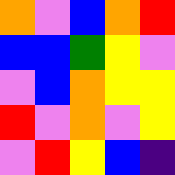[["orange", "violet", "blue", "orange", "red"], ["blue", "blue", "green", "yellow", "violet"], ["violet", "blue", "orange", "yellow", "yellow"], ["red", "violet", "orange", "violet", "yellow"], ["violet", "red", "yellow", "blue", "indigo"]]